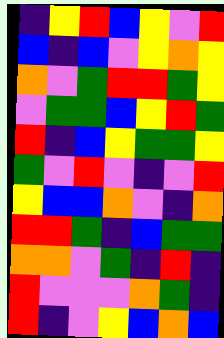[["indigo", "yellow", "red", "blue", "yellow", "violet", "red"], ["blue", "indigo", "blue", "violet", "yellow", "orange", "yellow"], ["orange", "violet", "green", "red", "red", "green", "yellow"], ["violet", "green", "green", "blue", "yellow", "red", "green"], ["red", "indigo", "blue", "yellow", "green", "green", "yellow"], ["green", "violet", "red", "violet", "indigo", "violet", "red"], ["yellow", "blue", "blue", "orange", "violet", "indigo", "orange"], ["red", "red", "green", "indigo", "blue", "green", "green"], ["orange", "orange", "violet", "green", "indigo", "red", "indigo"], ["red", "violet", "violet", "violet", "orange", "green", "indigo"], ["red", "indigo", "violet", "yellow", "blue", "orange", "blue"]]